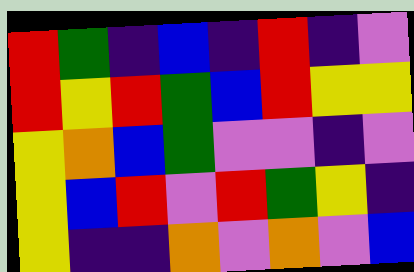[["red", "green", "indigo", "blue", "indigo", "red", "indigo", "violet"], ["red", "yellow", "red", "green", "blue", "red", "yellow", "yellow"], ["yellow", "orange", "blue", "green", "violet", "violet", "indigo", "violet"], ["yellow", "blue", "red", "violet", "red", "green", "yellow", "indigo"], ["yellow", "indigo", "indigo", "orange", "violet", "orange", "violet", "blue"]]